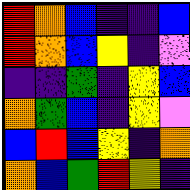[["red", "orange", "blue", "indigo", "indigo", "blue"], ["red", "orange", "blue", "yellow", "indigo", "violet"], ["indigo", "indigo", "green", "indigo", "yellow", "blue"], ["orange", "green", "blue", "indigo", "yellow", "violet"], ["blue", "red", "blue", "yellow", "indigo", "orange"], ["orange", "blue", "green", "red", "yellow", "indigo"]]